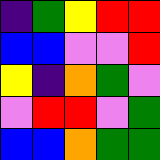[["indigo", "green", "yellow", "red", "red"], ["blue", "blue", "violet", "violet", "red"], ["yellow", "indigo", "orange", "green", "violet"], ["violet", "red", "red", "violet", "green"], ["blue", "blue", "orange", "green", "green"]]